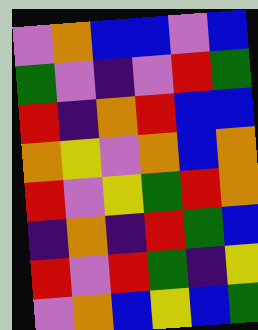[["violet", "orange", "blue", "blue", "violet", "blue"], ["green", "violet", "indigo", "violet", "red", "green"], ["red", "indigo", "orange", "red", "blue", "blue"], ["orange", "yellow", "violet", "orange", "blue", "orange"], ["red", "violet", "yellow", "green", "red", "orange"], ["indigo", "orange", "indigo", "red", "green", "blue"], ["red", "violet", "red", "green", "indigo", "yellow"], ["violet", "orange", "blue", "yellow", "blue", "green"]]